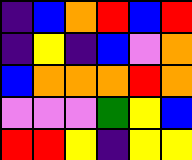[["indigo", "blue", "orange", "red", "blue", "red"], ["indigo", "yellow", "indigo", "blue", "violet", "orange"], ["blue", "orange", "orange", "orange", "red", "orange"], ["violet", "violet", "violet", "green", "yellow", "blue"], ["red", "red", "yellow", "indigo", "yellow", "yellow"]]